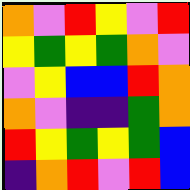[["orange", "violet", "red", "yellow", "violet", "red"], ["yellow", "green", "yellow", "green", "orange", "violet"], ["violet", "yellow", "blue", "blue", "red", "orange"], ["orange", "violet", "indigo", "indigo", "green", "orange"], ["red", "yellow", "green", "yellow", "green", "blue"], ["indigo", "orange", "red", "violet", "red", "blue"]]